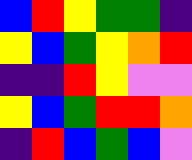[["blue", "red", "yellow", "green", "green", "indigo"], ["yellow", "blue", "green", "yellow", "orange", "red"], ["indigo", "indigo", "red", "yellow", "violet", "violet"], ["yellow", "blue", "green", "red", "red", "orange"], ["indigo", "red", "blue", "green", "blue", "violet"]]